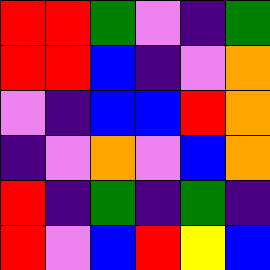[["red", "red", "green", "violet", "indigo", "green"], ["red", "red", "blue", "indigo", "violet", "orange"], ["violet", "indigo", "blue", "blue", "red", "orange"], ["indigo", "violet", "orange", "violet", "blue", "orange"], ["red", "indigo", "green", "indigo", "green", "indigo"], ["red", "violet", "blue", "red", "yellow", "blue"]]